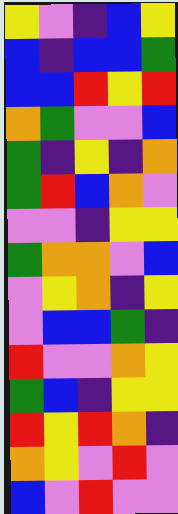[["yellow", "violet", "indigo", "blue", "yellow"], ["blue", "indigo", "blue", "blue", "green"], ["blue", "blue", "red", "yellow", "red"], ["orange", "green", "violet", "violet", "blue"], ["green", "indigo", "yellow", "indigo", "orange"], ["green", "red", "blue", "orange", "violet"], ["violet", "violet", "indigo", "yellow", "yellow"], ["green", "orange", "orange", "violet", "blue"], ["violet", "yellow", "orange", "indigo", "yellow"], ["violet", "blue", "blue", "green", "indigo"], ["red", "violet", "violet", "orange", "yellow"], ["green", "blue", "indigo", "yellow", "yellow"], ["red", "yellow", "red", "orange", "indigo"], ["orange", "yellow", "violet", "red", "violet"], ["blue", "violet", "red", "violet", "violet"]]